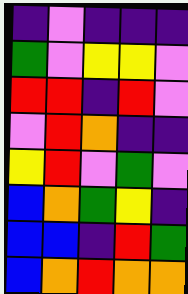[["indigo", "violet", "indigo", "indigo", "indigo"], ["green", "violet", "yellow", "yellow", "violet"], ["red", "red", "indigo", "red", "violet"], ["violet", "red", "orange", "indigo", "indigo"], ["yellow", "red", "violet", "green", "violet"], ["blue", "orange", "green", "yellow", "indigo"], ["blue", "blue", "indigo", "red", "green"], ["blue", "orange", "red", "orange", "orange"]]